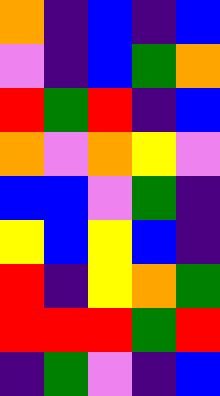[["orange", "indigo", "blue", "indigo", "blue"], ["violet", "indigo", "blue", "green", "orange"], ["red", "green", "red", "indigo", "blue"], ["orange", "violet", "orange", "yellow", "violet"], ["blue", "blue", "violet", "green", "indigo"], ["yellow", "blue", "yellow", "blue", "indigo"], ["red", "indigo", "yellow", "orange", "green"], ["red", "red", "red", "green", "red"], ["indigo", "green", "violet", "indigo", "blue"]]